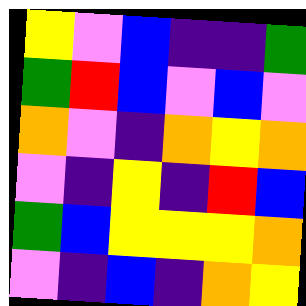[["yellow", "violet", "blue", "indigo", "indigo", "green"], ["green", "red", "blue", "violet", "blue", "violet"], ["orange", "violet", "indigo", "orange", "yellow", "orange"], ["violet", "indigo", "yellow", "indigo", "red", "blue"], ["green", "blue", "yellow", "yellow", "yellow", "orange"], ["violet", "indigo", "blue", "indigo", "orange", "yellow"]]